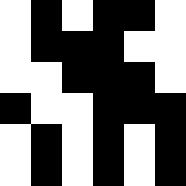[["white", "black", "white", "black", "black", "white"], ["white", "black", "black", "black", "white", "white"], ["white", "white", "black", "black", "black", "white"], ["black", "white", "white", "black", "black", "black"], ["white", "black", "white", "black", "white", "black"], ["white", "black", "white", "black", "white", "black"]]